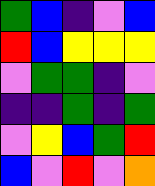[["green", "blue", "indigo", "violet", "blue"], ["red", "blue", "yellow", "yellow", "yellow"], ["violet", "green", "green", "indigo", "violet"], ["indigo", "indigo", "green", "indigo", "green"], ["violet", "yellow", "blue", "green", "red"], ["blue", "violet", "red", "violet", "orange"]]